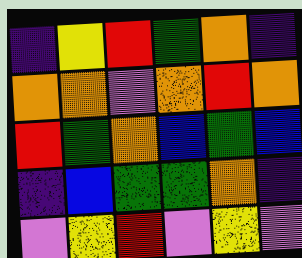[["indigo", "yellow", "red", "green", "orange", "indigo"], ["orange", "orange", "violet", "orange", "red", "orange"], ["red", "green", "orange", "blue", "green", "blue"], ["indigo", "blue", "green", "green", "orange", "indigo"], ["violet", "yellow", "red", "violet", "yellow", "violet"]]